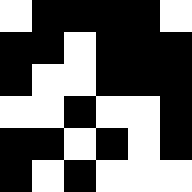[["white", "black", "black", "black", "black", "white"], ["black", "black", "white", "black", "black", "black"], ["black", "white", "white", "black", "black", "black"], ["white", "white", "black", "white", "white", "black"], ["black", "black", "white", "black", "white", "black"], ["black", "white", "black", "white", "white", "white"]]